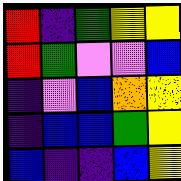[["red", "indigo", "green", "yellow", "yellow"], ["red", "green", "violet", "violet", "blue"], ["indigo", "violet", "blue", "orange", "yellow"], ["indigo", "blue", "blue", "green", "yellow"], ["blue", "indigo", "indigo", "blue", "yellow"]]